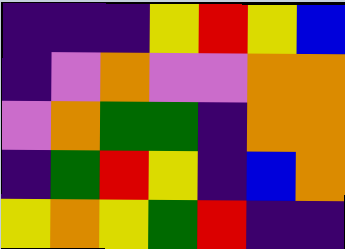[["indigo", "indigo", "indigo", "yellow", "red", "yellow", "blue"], ["indigo", "violet", "orange", "violet", "violet", "orange", "orange"], ["violet", "orange", "green", "green", "indigo", "orange", "orange"], ["indigo", "green", "red", "yellow", "indigo", "blue", "orange"], ["yellow", "orange", "yellow", "green", "red", "indigo", "indigo"]]